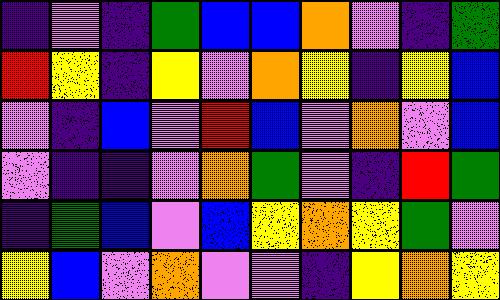[["indigo", "violet", "indigo", "green", "blue", "blue", "orange", "violet", "indigo", "green"], ["red", "yellow", "indigo", "yellow", "violet", "orange", "yellow", "indigo", "yellow", "blue"], ["violet", "indigo", "blue", "violet", "red", "blue", "violet", "orange", "violet", "blue"], ["violet", "indigo", "indigo", "violet", "orange", "green", "violet", "indigo", "red", "green"], ["indigo", "green", "blue", "violet", "blue", "yellow", "orange", "yellow", "green", "violet"], ["yellow", "blue", "violet", "orange", "violet", "violet", "indigo", "yellow", "orange", "yellow"]]